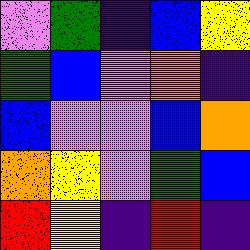[["violet", "green", "indigo", "blue", "yellow"], ["green", "blue", "violet", "orange", "indigo"], ["blue", "violet", "violet", "blue", "orange"], ["orange", "yellow", "violet", "green", "blue"], ["red", "yellow", "indigo", "red", "indigo"]]